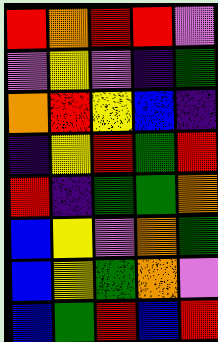[["red", "orange", "red", "red", "violet"], ["violet", "yellow", "violet", "indigo", "green"], ["orange", "red", "yellow", "blue", "indigo"], ["indigo", "yellow", "red", "green", "red"], ["red", "indigo", "green", "green", "orange"], ["blue", "yellow", "violet", "orange", "green"], ["blue", "yellow", "green", "orange", "violet"], ["blue", "green", "red", "blue", "red"]]